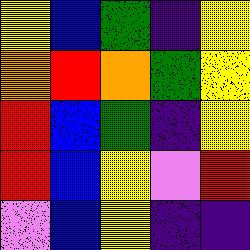[["yellow", "blue", "green", "indigo", "yellow"], ["orange", "red", "orange", "green", "yellow"], ["red", "blue", "green", "indigo", "yellow"], ["red", "blue", "yellow", "violet", "red"], ["violet", "blue", "yellow", "indigo", "indigo"]]